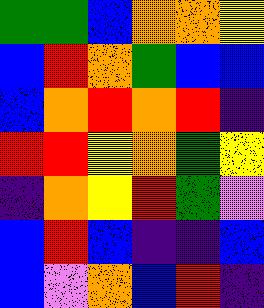[["green", "green", "blue", "orange", "orange", "yellow"], ["blue", "red", "orange", "green", "blue", "blue"], ["blue", "orange", "red", "orange", "red", "indigo"], ["red", "red", "yellow", "orange", "green", "yellow"], ["indigo", "orange", "yellow", "red", "green", "violet"], ["blue", "red", "blue", "indigo", "indigo", "blue"], ["blue", "violet", "orange", "blue", "red", "indigo"]]